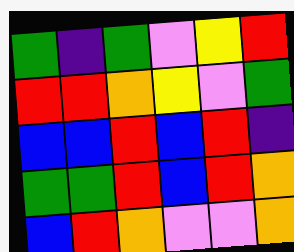[["green", "indigo", "green", "violet", "yellow", "red"], ["red", "red", "orange", "yellow", "violet", "green"], ["blue", "blue", "red", "blue", "red", "indigo"], ["green", "green", "red", "blue", "red", "orange"], ["blue", "red", "orange", "violet", "violet", "orange"]]